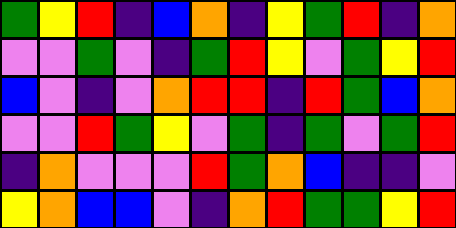[["green", "yellow", "red", "indigo", "blue", "orange", "indigo", "yellow", "green", "red", "indigo", "orange"], ["violet", "violet", "green", "violet", "indigo", "green", "red", "yellow", "violet", "green", "yellow", "red"], ["blue", "violet", "indigo", "violet", "orange", "red", "red", "indigo", "red", "green", "blue", "orange"], ["violet", "violet", "red", "green", "yellow", "violet", "green", "indigo", "green", "violet", "green", "red"], ["indigo", "orange", "violet", "violet", "violet", "red", "green", "orange", "blue", "indigo", "indigo", "violet"], ["yellow", "orange", "blue", "blue", "violet", "indigo", "orange", "red", "green", "green", "yellow", "red"]]